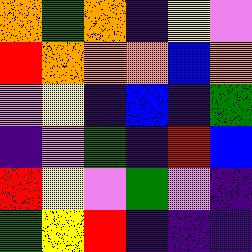[["orange", "green", "orange", "indigo", "yellow", "violet"], ["red", "orange", "orange", "orange", "blue", "orange"], ["violet", "yellow", "indigo", "blue", "indigo", "green"], ["indigo", "violet", "green", "indigo", "red", "blue"], ["red", "yellow", "violet", "green", "violet", "indigo"], ["green", "yellow", "red", "indigo", "indigo", "indigo"]]